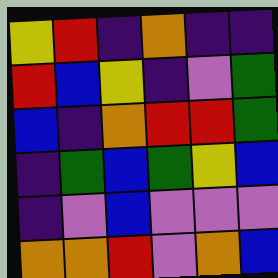[["yellow", "red", "indigo", "orange", "indigo", "indigo"], ["red", "blue", "yellow", "indigo", "violet", "green"], ["blue", "indigo", "orange", "red", "red", "green"], ["indigo", "green", "blue", "green", "yellow", "blue"], ["indigo", "violet", "blue", "violet", "violet", "violet"], ["orange", "orange", "red", "violet", "orange", "blue"]]